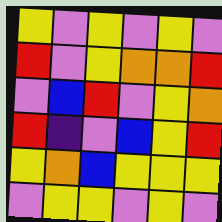[["yellow", "violet", "yellow", "violet", "yellow", "violet"], ["red", "violet", "yellow", "orange", "orange", "red"], ["violet", "blue", "red", "violet", "yellow", "orange"], ["red", "indigo", "violet", "blue", "yellow", "red"], ["yellow", "orange", "blue", "yellow", "yellow", "yellow"], ["violet", "yellow", "yellow", "violet", "yellow", "violet"]]